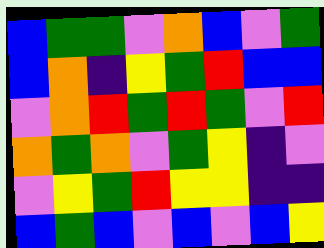[["blue", "green", "green", "violet", "orange", "blue", "violet", "green"], ["blue", "orange", "indigo", "yellow", "green", "red", "blue", "blue"], ["violet", "orange", "red", "green", "red", "green", "violet", "red"], ["orange", "green", "orange", "violet", "green", "yellow", "indigo", "violet"], ["violet", "yellow", "green", "red", "yellow", "yellow", "indigo", "indigo"], ["blue", "green", "blue", "violet", "blue", "violet", "blue", "yellow"]]